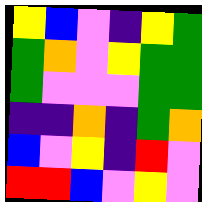[["yellow", "blue", "violet", "indigo", "yellow", "green"], ["green", "orange", "violet", "yellow", "green", "green"], ["green", "violet", "violet", "violet", "green", "green"], ["indigo", "indigo", "orange", "indigo", "green", "orange"], ["blue", "violet", "yellow", "indigo", "red", "violet"], ["red", "red", "blue", "violet", "yellow", "violet"]]